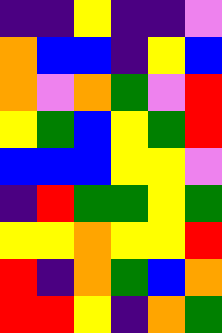[["indigo", "indigo", "yellow", "indigo", "indigo", "violet"], ["orange", "blue", "blue", "indigo", "yellow", "blue"], ["orange", "violet", "orange", "green", "violet", "red"], ["yellow", "green", "blue", "yellow", "green", "red"], ["blue", "blue", "blue", "yellow", "yellow", "violet"], ["indigo", "red", "green", "green", "yellow", "green"], ["yellow", "yellow", "orange", "yellow", "yellow", "red"], ["red", "indigo", "orange", "green", "blue", "orange"], ["red", "red", "yellow", "indigo", "orange", "green"]]